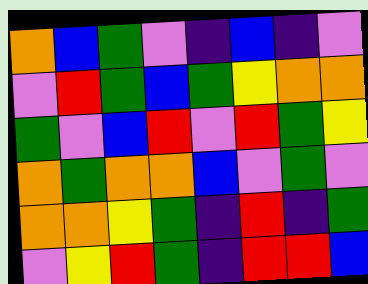[["orange", "blue", "green", "violet", "indigo", "blue", "indigo", "violet"], ["violet", "red", "green", "blue", "green", "yellow", "orange", "orange"], ["green", "violet", "blue", "red", "violet", "red", "green", "yellow"], ["orange", "green", "orange", "orange", "blue", "violet", "green", "violet"], ["orange", "orange", "yellow", "green", "indigo", "red", "indigo", "green"], ["violet", "yellow", "red", "green", "indigo", "red", "red", "blue"]]